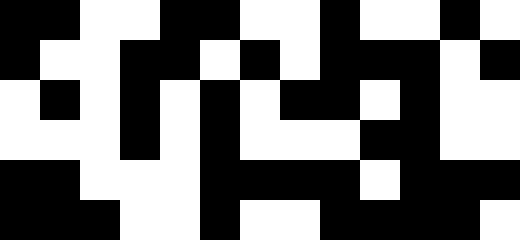[["black", "black", "white", "white", "black", "black", "white", "white", "black", "white", "white", "black", "white"], ["black", "white", "white", "black", "black", "white", "black", "white", "black", "black", "black", "white", "black"], ["white", "black", "white", "black", "white", "black", "white", "black", "black", "white", "black", "white", "white"], ["white", "white", "white", "black", "white", "black", "white", "white", "white", "black", "black", "white", "white"], ["black", "black", "white", "white", "white", "black", "black", "black", "black", "white", "black", "black", "black"], ["black", "black", "black", "white", "white", "black", "white", "white", "black", "black", "black", "black", "white"]]